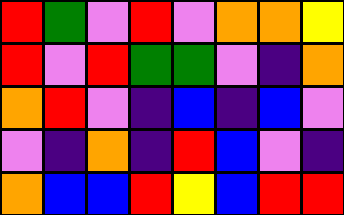[["red", "green", "violet", "red", "violet", "orange", "orange", "yellow"], ["red", "violet", "red", "green", "green", "violet", "indigo", "orange"], ["orange", "red", "violet", "indigo", "blue", "indigo", "blue", "violet"], ["violet", "indigo", "orange", "indigo", "red", "blue", "violet", "indigo"], ["orange", "blue", "blue", "red", "yellow", "blue", "red", "red"]]